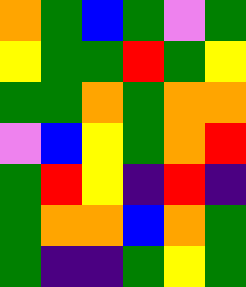[["orange", "green", "blue", "green", "violet", "green"], ["yellow", "green", "green", "red", "green", "yellow"], ["green", "green", "orange", "green", "orange", "orange"], ["violet", "blue", "yellow", "green", "orange", "red"], ["green", "red", "yellow", "indigo", "red", "indigo"], ["green", "orange", "orange", "blue", "orange", "green"], ["green", "indigo", "indigo", "green", "yellow", "green"]]